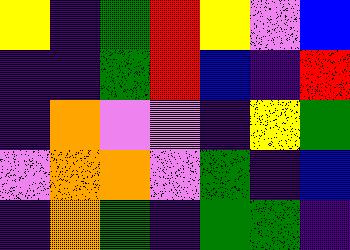[["yellow", "indigo", "green", "red", "yellow", "violet", "blue"], ["indigo", "indigo", "green", "red", "blue", "indigo", "red"], ["indigo", "orange", "violet", "violet", "indigo", "yellow", "green"], ["violet", "orange", "orange", "violet", "green", "indigo", "blue"], ["indigo", "orange", "green", "indigo", "green", "green", "indigo"]]